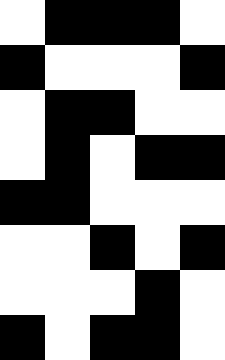[["white", "black", "black", "black", "white"], ["black", "white", "white", "white", "black"], ["white", "black", "black", "white", "white"], ["white", "black", "white", "black", "black"], ["black", "black", "white", "white", "white"], ["white", "white", "black", "white", "black"], ["white", "white", "white", "black", "white"], ["black", "white", "black", "black", "white"]]